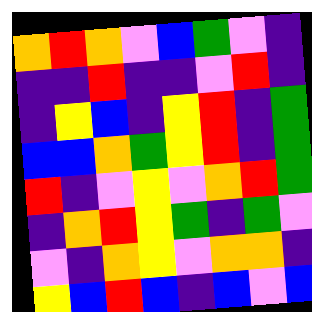[["orange", "red", "orange", "violet", "blue", "green", "violet", "indigo"], ["indigo", "indigo", "red", "indigo", "indigo", "violet", "red", "indigo"], ["indigo", "yellow", "blue", "indigo", "yellow", "red", "indigo", "green"], ["blue", "blue", "orange", "green", "yellow", "red", "indigo", "green"], ["red", "indigo", "violet", "yellow", "violet", "orange", "red", "green"], ["indigo", "orange", "red", "yellow", "green", "indigo", "green", "violet"], ["violet", "indigo", "orange", "yellow", "violet", "orange", "orange", "indigo"], ["yellow", "blue", "red", "blue", "indigo", "blue", "violet", "blue"]]